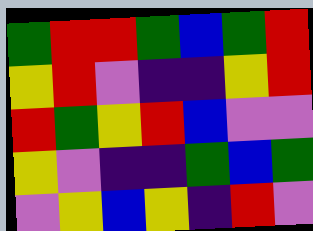[["green", "red", "red", "green", "blue", "green", "red"], ["yellow", "red", "violet", "indigo", "indigo", "yellow", "red"], ["red", "green", "yellow", "red", "blue", "violet", "violet"], ["yellow", "violet", "indigo", "indigo", "green", "blue", "green"], ["violet", "yellow", "blue", "yellow", "indigo", "red", "violet"]]